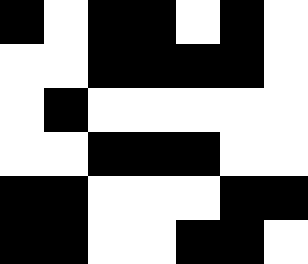[["black", "white", "black", "black", "white", "black", "white"], ["white", "white", "black", "black", "black", "black", "white"], ["white", "black", "white", "white", "white", "white", "white"], ["white", "white", "black", "black", "black", "white", "white"], ["black", "black", "white", "white", "white", "black", "black"], ["black", "black", "white", "white", "black", "black", "white"]]